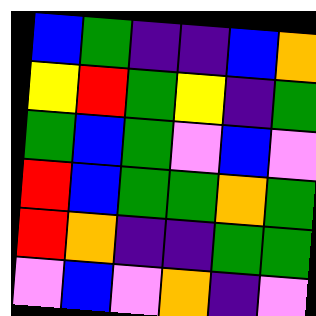[["blue", "green", "indigo", "indigo", "blue", "orange"], ["yellow", "red", "green", "yellow", "indigo", "green"], ["green", "blue", "green", "violet", "blue", "violet"], ["red", "blue", "green", "green", "orange", "green"], ["red", "orange", "indigo", "indigo", "green", "green"], ["violet", "blue", "violet", "orange", "indigo", "violet"]]